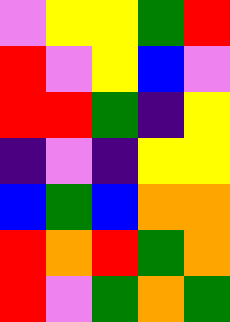[["violet", "yellow", "yellow", "green", "red"], ["red", "violet", "yellow", "blue", "violet"], ["red", "red", "green", "indigo", "yellow"], ["indigo", "violet", "indigo", "yellow", "yellow"], ["blue", "green", "blue", "orange", "orange"], ["red", "orange", "red", "green", "orange"], ["red", "violet", "green", "orange", "green"]]